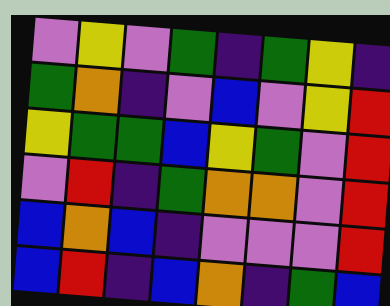[["violet", "yellow", "violet", "green", "indigo", "green", "yellow", "indigo"], ["green", "orange", "indigo", "violet", "blue", "violet", "yellow", "red"], ["yellow", "green", "green", "blue", "yellow", "green", "violet", "red"], ["violet", "red", "indigo", "green", "orange", "orange", "violet", "red"], ["blue", "orange", "blue", "indigo", "violet", "violet", "violet", "red"], ["blue", "red", "indigo", "blue", "orange", "indigo", "green", "blue"]]